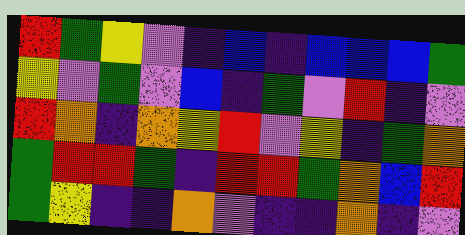[["red", "green", "yellow", "violet", "indigo", "blue", "indigo", "blue", "blue", "blue", "green"], ["yellow", "violet", "green", "violet", "blue", "indigo", "green", "violet", "red", "indigo", "violet"], ["red", "orange", "indigo", "orange", "yellow", "red", "violet", "yellow", "indigo", "green", "orange"], ["green", "red", "red", "green", "indigo", "red", "red", "green", "orange", "blue", "red"], ["green", "yellow", "indigo", "indigo", "orange", "violet", "indigo", "indigo", "orange", "indigo", "violet"]]